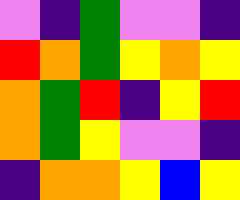[["violet", "indigo", "green", "violet", "violet", "indigo"], ["red", "orange", "green", "yellow", "orange", "yellow"], ["orange", "green", "red", "indigo", "yellow", "red"], ["orange", "green", "yellow", "violet", "violet", "indigo"], ["indigo", "orange", "orange", "yellow", "blue", "yellow"]]